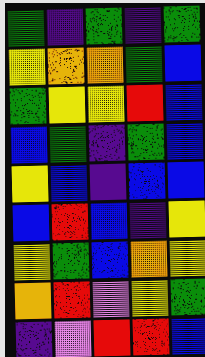[["green", "indigo", "green", "indigo", "green"], ["yellow", "orange", "orange", "green", "blue"], ["green", "yellow", "yellow", "red", "blue"], ["blue", "green", "indigo", "green", "blue"], ["yellow", "blue", "indigo", "blue", "blue"], ["blue", "red", "blue", "indigo", "yellow"], ["yellow", "green", "blue", "orange", "yellow"], ["orange", "red", "violet", "yellow", "green"], ["indigo", "violet", "red", "red", "blue"]]